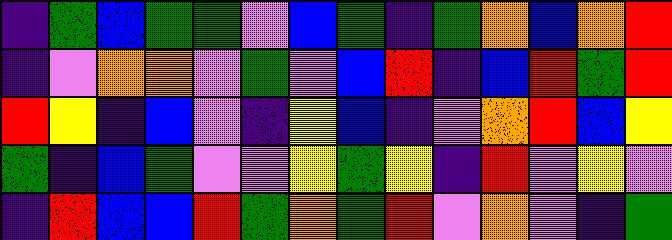[["indigo", "green", "blue", "green", "green", "violet", "blue", "green", "indigo", "green", "orange", "blue", "orange", "red"], ["indigo", "violet", "orange", "orange", "violet", "green", "violet", "blue", "red", "indigo", "blue", "red", "green", "red"], ["red", "yellow", "indigo", "blue", "violet", "indigo", "yellow", "blue", "indigo", "violet", "orange", "red", "blue", "yellow"], ["green", "indigo", "blue", "green", "violet", "violet", "yellow", "green", "yellow", "indigo", "red", "violet", "yellow", "violet"], ["indigo", "red", "blue", "blue", "red", "green", "orange", "green", "red", "violet", "orange", "violet", "indigo", "green"]]